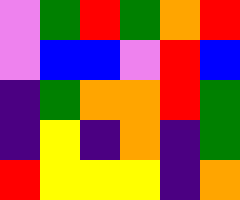[["violet", "green", "red", "green", "orange", "red"], ["violet", "blue", "blue", "violet", "red", "blue"], ["indigo", "green", "orange", "orange", "red", "green"], ["indigo", "yellow", "indigo", "orange", "indigo", "green"], ["red", "yellow", "yellow", "yellow", "indigo", "orange"]]